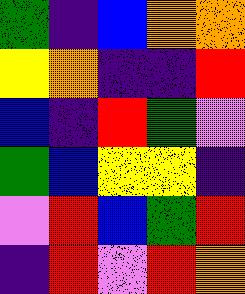[["green", "indigo", "blue", "orange", "orange"], ["yellow", "orange", "indigo", "indigo", "red"], ["blue", "indigo", "red", "green", "violet"], ["green", "blue", "yellow", "yellow", "indigo"], ["violet", "red", "blue", "green", "red"], ["indigo", "red", "violet", "red", "orange"]]